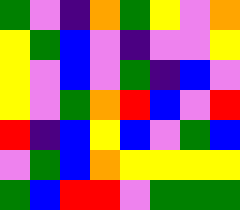[["green", "violet", "indigo", "orange", "green", "yellow", "violet", "orange"], ["yellow", "green", "blue", "violet", "indigo", "violet", "violet", "yellow"], ["yellow", "violet", "blue", "violet", "green", "indigo", "blue", "violet"], ["yellow", "violet", "green", "orange", "red", "blue", "violet", "red"], ["red", "indigo", "blue", "yellow", "blue", "violet", "green", "blue"], ["violet", "green", "blue", "orange", "yellow", "yellow", "yellow", "yellow"], ["green", "blue", "red", "red", "violet", "green", "green", "green"]]